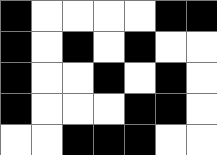[["black", "white", "white", "white", "white", "black", "black"], ["black", "white", "black", "white", "black", "white", "white"], ["black", "white", "white", "black", "white", "black", "white"], ["black", "white", "white", "white", "black", "black", "white"], ["white", "white", "black", "black", "black", "white", "white"]]